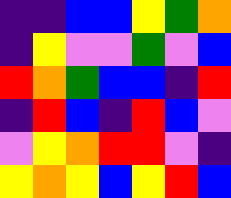[["indigo", "indigo", "blue", "blue", "yellow", "green", "orange"], ["indigo", "yellow", "violet", "violet", "green", "violet", "blue"], ["red", "orange", "green", "blue", "blue", "indigo", "red"], ["indigo", "red", "blue", "indigo", "red", "blue", "violet"], ["violet", "yellow", "orange", "red", "red", "violet", "indigo"], ["yellow", "orange", "yellow", "blue", "yellow", "red", "blue"]]